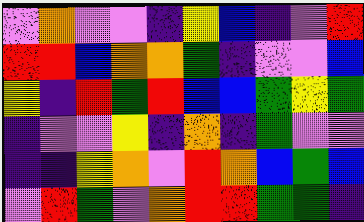[["violet", "orange", "violet", "violet", "indigo", "yellow", "blue", "indigo", "violet", "red"], ["red", "red", "blue", "orange", "orange", "green", "indigo", "violet", "violet", "blue"], ["yellow", "indigo", "red", "green", "red", "blue", "blue", "green", "yellow", "green"], ["indigo", "violet", "violet", "yellow", "indigo", "orange", "indigo", "green", "violet", "violet"], ["indigo", "indigo", "yellow", "orange", "violet", "red", "orange", "blue", "green", "blue"], ["violet", "red", "green", "violet", "orange", "red", "red", "green", "green", "indigo"]]